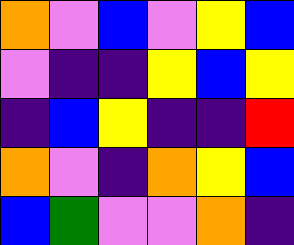[["orange", "violet", "blue", "violet", "yellow", "blue"], ["violet", "indigo", "indigo", "yellow", "blue", "yellow"], ["indigo", "blue", "yellow", "indigo", "indigo", "red"], ["orange", "violet", "indigo", "orange", "yellow", "blue"], ["blue", "green", "violet", "violet", "orange", "indigo"]]